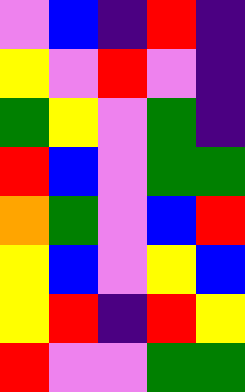[["violet", "blue", "indigo", "red", "indigo"], ["yellow", "violet", "red", "violet", "indigo"], ["green", "yellow", "violet", "green", "indigo"], ["red", "blue", "violet", "green", "green"], ["orange", "green", "violet", "blue", "red"], ["yellow", "blue", "violet", "yellow", "blue"], ["yellow", "red", "indigo", "red", "yellow"], ["red", "violet", "violet", "green", "green"]]